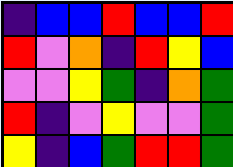[["indigo", "blue", "blue", "red", "blue", "blue", "red"], ["red", "violet", "orange", "indigo", "red", "yellow", "blue"], ["violet", "violet", "yellow", "green", "indigo", "orange", "green"], ["red", "indigo", "violet", "yellow", "violet", "violet", "green"], ["yellow", "indigo", "blue", "green", "red", "red", "green"]]